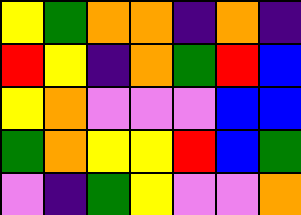[["yellow", "green", "orange", "orange", "indigo", "orange", "indigo"], ["red", "yellow", "indigo", "orange", "green", "red", "blue"], ["yellow", "orange", "violet", "violet", "violet", "blue", "blue"], ["green", "orange", "yellow", "yellow", "red", "blue", "green"], ["violet", "indigo", "green", "yellow", "violet", "violet", "orange"]]